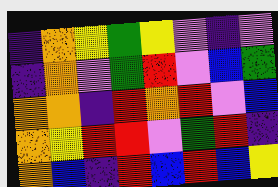[["indigo", "orange", "yellow", "green", "yellow", "violet", "indigo", "violet"], ["indigo", "orange", "violet", "green", "red", "violet", "blue", "green"], ["orange", "orange", "indigo", "red", "orange", "red", "violet", "blue"], ["orange", "yellow", "red", "red", "violet", "green", "red", "indigo"], ["orange", "blue", "indigo", "red", "blue", "red", "blue", "yellow"]]